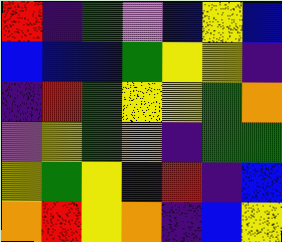[["red", "indigo", "green", "violet", "blue", "yellow", "blue"], ["blue", "blue", "blue", "green", "yellow", "yellow", "indigo"], ["indigo", "red", "green", "yellow", "yellow", "green", "orange"], ["violet", "yellow", "green", "orange", "indigo", "green", "green"], ["yellow", "green", "yellow", "indigo", "red", "indigo", "blue"], ["orange", "red", "yellow", "orange", "indigo", "blue", "yellow"]]